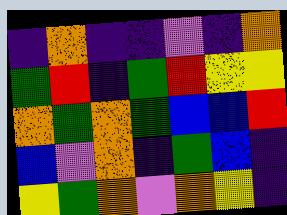[["indigo", "orange", "indigo", "indigo", "violet", "indigo", "orange"], ["green", "red", "indigo", "green", "red", "yellow", "yellow"], ["orange", "green", "orange", "green", "blue", "blue", "red"], ["blue", "violet", "orange", "indigo", "green", "blue", "indigo"], ["yellow", "green", "orange", "violet", "orange", "yellow", "indigo"]]